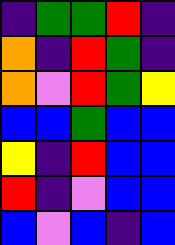[["indigo", "green", "green", "red", "indigo"], ["orange", "indigo", "red", "green", "indigo"], ["orange", "violet", "red", "green", "yellow"], ["blue", "blue", "green", "blue", "blue"], ["yellow", "indigo", "red", "blue", "blue"], ["red", "indigo", "violet", "blue", "blue"], ["blue", "violet", "blue", "indigo", "blue"]]